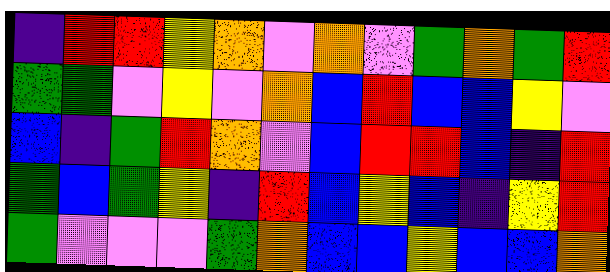[["indigo", "red", "red", "yellow", "orange", "violet", "orange", "violet", "green", "orange", "green", "red"], ["green", "green", "violet", "yellow", "violet", "orange", "blue", "red", "blue", "blue", "yellow", "violet"], ["blue", "indigo", "green", "red", "orange", "violet", "blue", "red", "red", "blue", "indigo", "red"], ["green", "blue", "green", "yellow", "indigo", "red", "blue", "yellow", "blue", "indigo", "yellow", "red"], ["green", "violet", "violet", "violet", "green", "orange", "blue", "blue", "yellow", "blue", "blue", "orange"]]